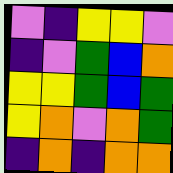[["violet", "indigo", "yellow", "yellow", "violet"], ["indigo", "violet", "green", "blue", "orange"], ["yellow", "yellow", "green", "blue", "green"], ["yellow", "orange", "violet", "orange", "green"], ["indigo", "orange", "indigo", "orange", "orange"]]